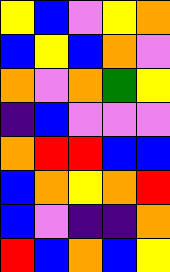[["yellow", "blue", "violet", "yellow", "orange"], ["blue", "yellow", "blue", "orange", "violet"], ["orange", "violet", "orange", "green", "yellow"], ["indigo", "blue", "violet", "violet", "violet"], ["orange", "red", "red", "blue", "blue"], ["blue", "orange", "yellow", "orange", "red"], ["blue", "violet", "indigo", "indigo", "orange"], ["red", "blue", "orange", "blue", "yellow"]]